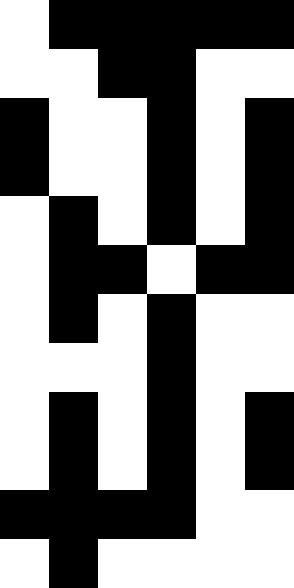[["white", "black", "black", "black", "black", "black"], ["white", "white", "black", "black", "white", "white"], ["black", "white", "white", "black", "white", "black"], ["black", "white", "white", "black", "white", "black"], ["white", "black", "white", "black", "white", "black"], ["white", "black", "black", "white", "black", "black"], ["white", "black", "white", "black", "white", "white"], ["white", "white", "white", "black", "white", "white"], ["white", "black", "white", "black", "white", "black"], ["white", "black", "white", "black", "white", "black"], ["black", "black", "black", "black", "white", "white"], ["white", "black", "white", "white", "white", "white"]]